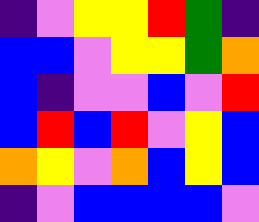[["indigo", "violet", "yellow", "yellow", "red", "green", "indigo"], ["blue", "blue", "violet", "yellow", "yellow", "green", "orange"], ["blue", "indigo", "violet", "violet", "blue", "violet", "red"], ["blue", "red", "blue", "red", "violet", "yellow", "blue"], ["orange", "yellow", "violet", "orange", "blue", "yellow", "blue"], ["indigo", "violet", "blue", "blue", "blue", "blue", "violet"]]